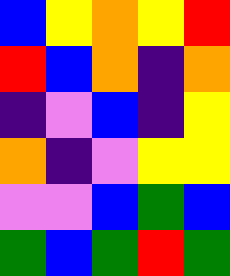[["blue", "yellow", "orange", "yellow", "red"], ["red", "blue", "orange", "indigo", "orange"], ["indigo", "violet", "blue", "indigo", "yellow"], ["orange", "indigo", "violet", "yellow", "yellow"], ["violet", "violet", "blue", "green", "blue"], ["green", "blue", "green", "red", "green"]]